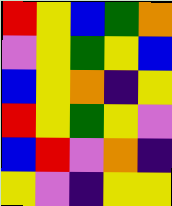[["red", "yellow", "blue", "green", "orange"], ["violet", "yellow", "green", "yellow", "blue"], ["blue", "yellow", "orange", "indigo", "yellow"], ["red", "yellow", "green", "yellow", "violet"], ["blue", "red", "violet", "orange", "indigo"], ["yellow", "violet", "indigo", "yellow", "yellow"]]